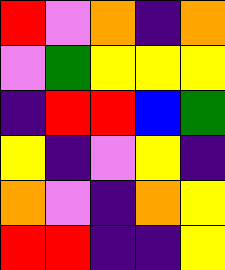[["red", "violet", "orange", "indigo", "orange"], ["violet", "green", "yellow", "yellow", "yellow"], ["indigo", "red", "red", "blue", "green"], ["yellow", "indigo", "violet", "yellow", "indigo"], ["orange", "violet", "indigo", "orange", "yellow"], ["red", "red", "indigo", "indigo", "yellow"]]